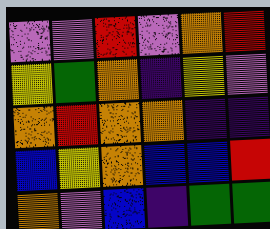[["violet", "violet", "red", "violet", "orange", "red"], ["yellow", "green", "orange", "indigo", "yellow", "violet"], ["orange", "red", "orange", "orange", "indigo", "indigo"], ["blue", "yellow", "orange", "blue", "blue", "red"], ["orange", "violet", "blue", "indigo", "green", "green"]]